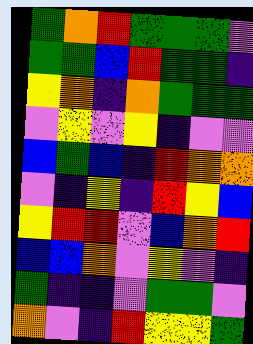[["green", "orange", "red", "green", "green", "green", "violet"], ["green", "green", "blue", "red", "green", "green", "indigo"], ["yellow", "orange", "indigo", "orange", "green", "green", "green"], ["violet", "yellow", "violet", "yellow", "indigo", "violet", "violet"], ["blue", "green", "blue", "indigo", "red", "orange", "orange"], ["violet", "indigo", "yellow", "indigo", "red", "yellow", "blue"], ["yellow", "red", "red", "violet", "blue", "orange", "red"], ["blue", "blue", "orange", "violet", "yellow", "violet", "indigo"], ["green", "indigo", "indigo", "violet", "green", "green", "violet"], ["orange", "violet", "indigo", "red", "yellow", "yellow", "green"]]